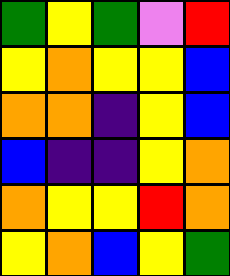[["green", "yellow", "green", "violet", "red"], ["yellow", "orange", "yellow", "yellow", "blue"], ["orange", "orange", "indigo", "yellow", "blue"], ["blue", "indigo", "indigo", "yellow", "orange"], ["orange", "yellow", "yellow", "red", "orange"], ["yellow", "orange", "blue", "yellow", "green"]]